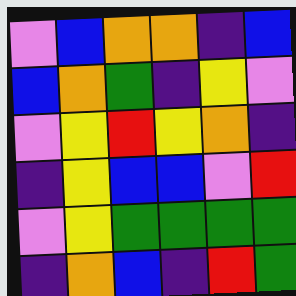[["violet", "blue", "orange", "orange", "indigo", "blue"], ["blue", "orange", "green", "indigo", "yellow", "violet"], ["violet", "yellow", "red", "yellow", "orange", "indigo"], ["indigo", "yellow", "blue", "blue", "violet", "red"], ["violet", "yellow", "green", "green", "green", "green"], ["indigo", "orange", "blue", "indigo", "red", "green"]]